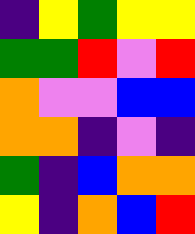[["indigo", "yellow", "green", "yellow", "yellow"], ["green", "green", "red", "violet", "red"], ["orange", "violet", "violet", "blue", "blue"], ["orange", "orange", "indigo", "violet", "indigo"], ["green", "indigo", "blue", "orange", "orange"], ["yellow", "indigo", "orange", "blue", "red"]]